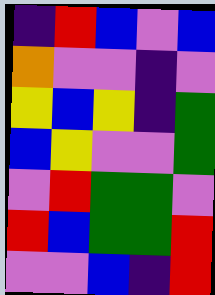[["indigo", "red", "blue", "violet", "blue"], ["orange", "violet", "violet", "indigo", "violet"], ["yellow", "blue", "yellow", "indigo", "green"], ["blue", "yellow", "violet", "violet", "green"], ["violet", "red", "green", "green", "violet"], ["red", "blue", "green", "green", "red"], ["violet", "violet", "blue", "indigo", "red"]]